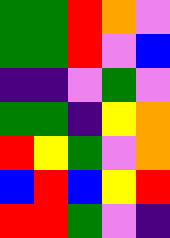[["green", "green", "red", "orange", "violet"], ["green", "green", "red", "violet", "blue"], ["indigo", "indigo", "violet", "green", "violet"], ["green", "green", "indigo", "yellow", "orange"], ["red", "yellow", "green", "violet", "orange"], ["blue", "red", "blue", "yellow", "red"], ["red", "red", "green", "violet", "indigo"]]